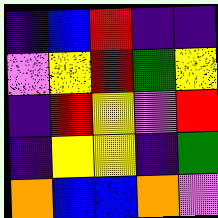[["indigo", "blue", "red", "indigo", "indigo"], ["violet", "yellow", "red", "green", "yellow"], ["indigo", "red", "yellow", "violet", "red"], ["indigo", "yellow", "yellow", "indigo", "green"], ["orange", "blue", "blue", "orange", "violet"]]